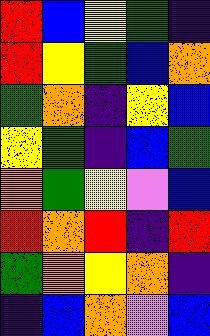[["red", "blue", "yellow", "green", "indigo"], ["red", "yellow", "green", "blue", "orange"], ["green", "orange", "indigo", "yellow", "blue"], ["yellow", "green", "indigo", "blue", "green"], ["orange", "green", "yellow", "violet", "blue"], ["red", "orange", "red", "indigo", "red"], ["green", "orange", "yellow", "orange", "indigo"], ["indigo", "blue", "orange", "violet", "blue"]]